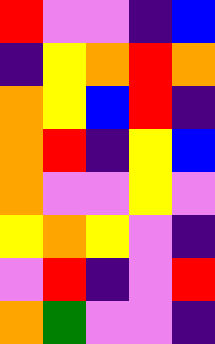[["red", "violet", "violet", "indigo", "blue"], ["indigo", "yellow", "orange", "red", "orange"], ["orange", "yellow", "blue", "red", "indigo"], ["orange", "red", "indigo", "yellow", "blue"], ["orange", "violet", "violet", "yellow", "violet"], ["yellow", "orange", "yellow", "violet", "indigo"], ["violet", "red", "indigo", "violet", "red"], ["orange", "green", "violet", "violet", "indigo"]]